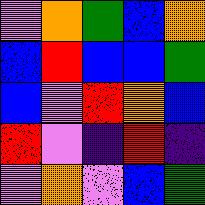[["violet", "orange", "green", "blue", "orange"], ["blue", "red", "blue", "blue", "green"], ["blue", "violet", "red", "orange", "blue"], ["red", "violet", "indigo", "red", "indigo"], ["violet", "orange", "violet", "blue", "green"]]